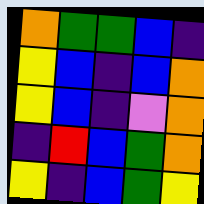[["orange", "green", "green", "blue", "indigo"], ["yellow", "blue", "indigo", "blue", "orange"], ["yellow", "blue", "indigo", "violet", "orange"], ["indigo", "red", "blue", "green", "orange"], ["yellow", "indigo", "blue", "green", "yellow"]]